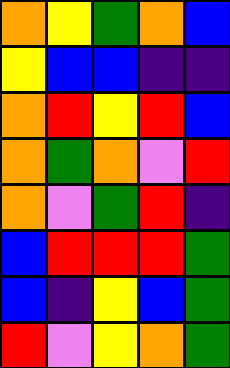[["orange", "yellow", "green", "orange", "blue"], ["yellow", "blue", "blue", "indigo", "indigo"], ["orange", "red", "yellow", "red", "blue"], ["orange", "green", "orange", "violet", "red"], ["orange", "violet", "green", "red", "indigo"], ["blue", "red", "red", "red", "green"], ["blue", "indigo", "yellow", "blue", "green"], ["red", "violet", "yellow", "orange", "green"]]